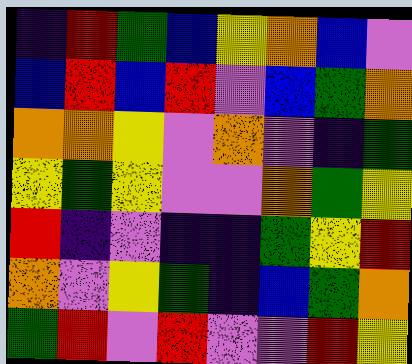[["indigo", "red", "green", "blue", "yellow", "orange", "blue", "violet"], ["blue", "red", "blue", "red", "violet", "blue", "green", "orange"], ["orange", "orange", "yellow", "violet", "orange", "violet", "indigo", "green"], ["yellow", "green", "yellow", "violet", "violet", "orange", "green", "yellow"], ["red", "indigo", "violet", "indigo", "indigo", "green", "yellow", "red"], ["orange", "violet", "yellow", "green", "indigo", "blue", "green", "orange"], ["green", "red", "violet", "red", "violet", "violet", "red", "yellow"]]